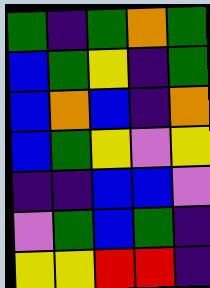[["green", "indigo", "green", "orange", "green"], ["blue", "green", "yellow", "indigo", "green"], ["blue", "orange", "blue", "indigo", "orange"], ["blue", "green", "yellow", "violet", "yellow"], ["indigo", "indigo", "blue", "blue", "violet"], ["violet", "green", "blue", "green", "indigo"], ["yellow", "yellow", "red", "red", "indigo"]]